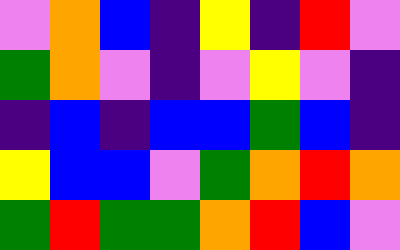[["violet", "orange", "blue", "indigo", "yellow", "indigo", "red", "violet"], ["green", "orange", "violet", "indigo", "violet", "yellow", "violet", "indigo"], ["indigo", "blue", "indigo", "blue", "blue", "green", "blue", "indigo"], ["yellow", "blue", "blue", "violet", "green", "orange", "red", "orange"], ["green", "red", "green", "green", "orange", "red", "blue", "violet"]]